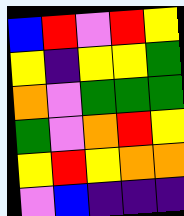[["blue", "red", "violet", "red", "yellow"], ["yellow", "indigo", "yellow", "yellow", "green"], ["orange", "violet", "green", "green", "green"], ["green", "violet", "orange", "red", "yellow"], ["yellow", "red", "yellow", "orange", "orange"], ["violet", "blue", "indigo", "indigo", "indigo"]]